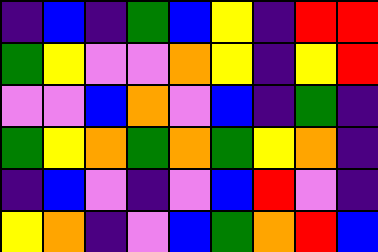[["indigo", "blue", "indigo", "green", "blue", "yellow", "indigo", "red", "red"], ["green", "yellow", "violet", "violet", "orange", "yellow", "indigo", "yellow", "red"], ["violet", "violet", "blue", "orange", "violet", "blue", "indigo", "green", "indigo"], ["green", "yellow", "orange", "green", "orange", "green", "yellow", "orange", "indigo"], ["indigo", "blue", "violet", "indigo", "violet", "blue", "red", "violet", "indigo"], ["yellow", "orange", "indigo", "violet", "blue", "green", "orange", "red", "blue"]]